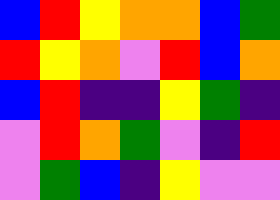[["blue", "red", "yellow", "orange", "orange", "blue", "green"], ["red", "yellow", "orange", "violet", "red", "blue", "orange"], ["blue", "red", "indigo", "indigo", "yellow", "green", "indigo"], ["violet", "red", "orange", "green", "violet", "indigo", "red"], ["violet", "green", "blue", "indigo", "yellow", "violet", "violet"]]